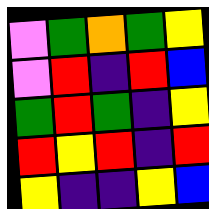[["violet", "green", "orange", "green", "yellow"], ["violet", "red", "indigo", "red", "blue"], ["green", "red", "green", "indigo", "yellow"], ["red", "yellow", "red", "indigo", "red"], ["yellow", "indigo", "indigo", "yellow", "blue"]]